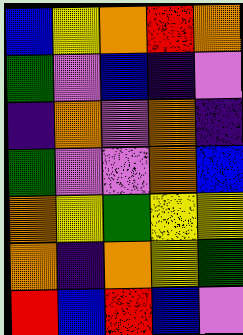[["blue", "yellow", "orange", "red", "orange"], ["green", "violet", "blue", "indigo", "violet"], ["indigo", "orange", "violet", "orange", "indigo"], ["green", "violet", "violet", "orange", "blue"], ["orange", "yellow", "green", "yellow", "yellow"], ["orange", "indigo", "orange", "yellow", "green"], ["red", "blue", "red", "blue", "violet"]]